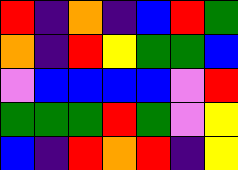[["red", "indigo", "orange", "indigo", "blue", "red", "green"], ["orange", "indigo", "red", "yellow", "green", "green", "blue"], ["violet", "blue", "blue", "blue", "blue", "violet", "red"], ["green", "green", "green", "red", "green", "violet", "yellow"], ["blue", "indigo", "red", "orange", "red", "indigo", "yellow"]]